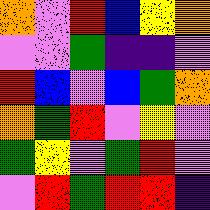[["orange", "violet", "red", "blue", "yellow", "orange"], ["violet", "violet", "green", "indigo", "indigo", "violet"], ["red", "blue", "violet", "blue", "green", "orange"], ["orange", "green", "red", "violet", "yellow", "violet"], ["green", "yellow", "violet", "green", "red", "violet"], ["violet", "red", "green", "red", "red", "indigo"]]